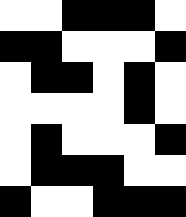[["white", "white", "black", "black", "black", "white"], ["black", "black", "white", "white", "white", "black"], ["white", "black", "black", "white", "black", "white"], ["white", "white", "white", "white", "black", "white"], ["white", "black", "white", "white", "white", "black"], ["white", "black", "black", "black", "white", "white"], ["black", "white", "white", "black", "black", "black"]]